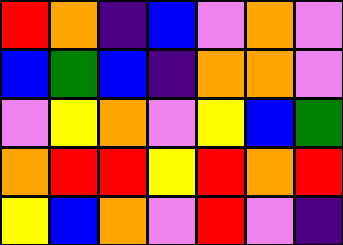[["red", "orange", "indigo", "blue", "violet", "orange", "violet"], ["blue", "green", "blue", "indigo", "orange", "orange", "violet"], ["violet", "yellow", "orange", "violet", "yellow", "blue", "green"], ["orange", "red", "red", "yellow", "red", "orange", "red"], ["yellow", "blue", "orange", "violet", "red", "violet", "indigo"]]